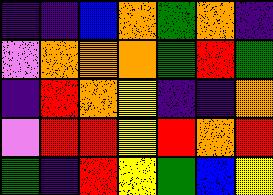[["indigo", "indigo", "blue", "orange", "green", "orange", "indigo"], ["violet", "orange", "orange", "orange", "green", "red", "green"], ["indigo", "red", "orange", "yellow", "indigo", "indigo", "orange"], ["violet", "red", "red", "yellow", "red", "orange", "red"], ["green", "indigo", "red", "yellow", "green", "blue", "yellow"]]